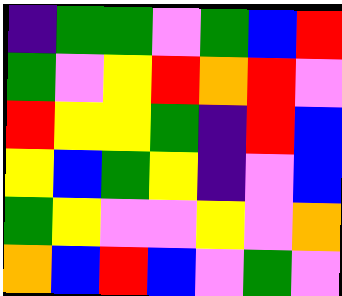[["indigo", "green", "green", "violet", "green", "blue", "red"], ["green", "violet", "yellow", "red", "orange", "red", "violet"], ["red", "yellow", "yellow", "green", "indigo", "red", "blue"], ["yellow", "blue", "green", "yellow", "indigo", "violet", "blue"], ["green", "yellow", "violet", "violet", "yellow", "violet", "orange"], ["orange", "blue", "red", "blue", "violet", "green", "violet"]]